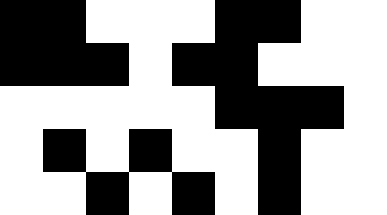[["black", "black", "white", "white", "white", "black", "black", "white", "white"], ["black", "black", "black", "white", "black", "black", "white", "white", "white"], ["white", "white", "white", "white", "white", "black", "black", "black", "white"], ["white", "black", "white", "black", "white", "white", "black", "white", "white"], ["white", "white", "black", "white", "black", "white", "black", "white", "white"]]